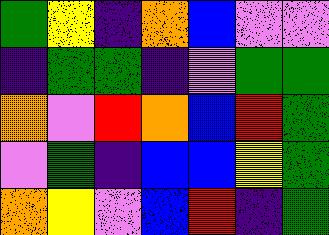[["green", "yellow", "indigo", "orange", "blue", "violet", "violet"], ["indigo", "green", "green", "indigo", "violet", "green", "green"], ["orange", "violet", "red", "orange", "blue", "red", "green"], ["violet", "green", "indigo", "blue", "blue", "yellow", "green"], ["orange", "yellow", "violet", "blue", "red", "indigo", "green"]]